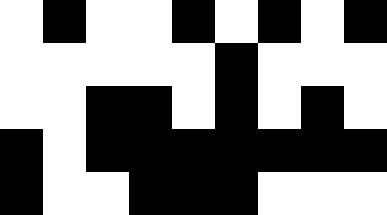[["white", "black", "white", "white", "black", "white", "black", "white", "black"], ["white", "white", "white", "white", "white", "black", "white", "white", "white"], ["white", "white", "black", "black", "white", "black", "white", "black", "white"], ["black", "white", "black", "black", "black", "black", "black", "black", "black"], ["black", "white", "white", "black", "black", "black", "white", "white", "white"]]